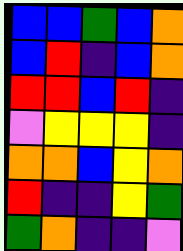[["blue", "blue", "green", "blue", "orange"], ["blue", "red", "indigo", "blue", "orange"], ["red", "red", "blue", "red", "indigo"], ["violet", "yellow", "yellow", "yellow", "indigo"], ["orange", "orange", "blue", "yellow", "orange"], ["red", "indigo", "indigo", "yellow", "green"], ["green", "orange", "indigo", "indigo", "violet"]]